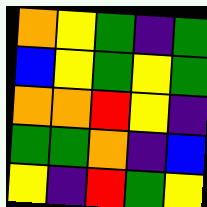[["orange", "yellow", "green", "indigo", "green"], ["blue", "yellow", "green", "yellow", "green"], ["orange", "orange", "red", "yellow", "indigo"], ["green", "green", "orange", "indigo", "blue"], ["yellow", "indigo", "red", "green", "yellow"]]